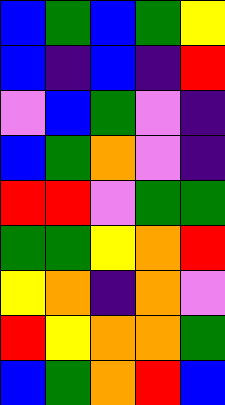[["blue", "green", "blue", "green", "yellow"], ["blue", "indigo", "blue", "indigo", "red"], ["violet", "blue", "green", "violet", "indigo"], ["blue", "green", "orange", "violet", "indigo"], ["red", "red", "violet", "green", "green"], ["green", "green", "yellow", "orange", "red"], ["yellow", "orange", "indigo", "orange", "violet"], ["red", "yellow", "orange", "orange", "green"], ["blue", "green", "orange", "red", "blue"]]